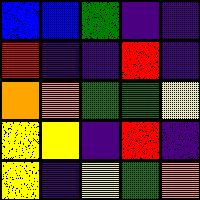[["blue", "blue", "green", "indigo", "indigo"], ["red", "indigo", "indigo", "red", "indigo"], ["orange", "orange", "green", "green", "yellow"], ["yellow", "yellow", "indigo", "red", "indigo"], ["yellow", "indigo", "yellow", "green", "orange"]]